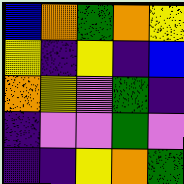[["blue", "orange", "green", "orange", "yellow"], ["yellow", "indigo", "yellow", "indigo", "blue"], ["orange", "yellow", "violet", "green", "indigo"], ["indigo", "violet", "violet", "green", "violet"], ["indigo", "indigo", "yellow", "orange", "green"]]